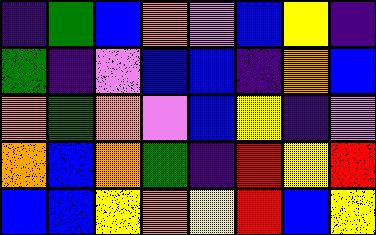[["indigo", "green", "blue", "orange", "violet", "blue", "yellow", "indigo"], ["green", "indigo", "violet", "blue", "blue", "indigo", "orange", "blue"], ["orange", "green", "orange", "violet", "blue", "yellow", "indigo", "violet"], ["orange", "blue", "orange", "green", "indigo", "red", "yellow", "red"], ["blue", "blue", "yellow", "orange", "yellow", "red", "blue", "yellow"]]